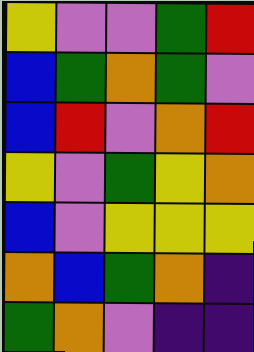[["yellow", "violet", "violet", "green", "red"], ["blue", "green", "orange", "green", "violet"], ["blue", "red", "violet", "orange", "red"], ["yellow", "violet", "green", "yellow", "orange"], ["blue", "violet", "yellow", "yellow", "yellow"], ["orange", "blue", "green", "orange", "indigo"], ["green", "orange", "violet", "indigo", "indigo"]]